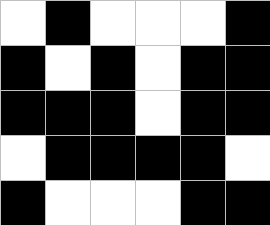[["white", "black", "white", "white", "white", "black"], ["black", "white", "black", "white", "black", "black"], ["black", "black", "black", "white", "black", "black"], ["white", "black", "black", "black", "black", "white"], ["black", "white", "white", "white", "black", "black"]]